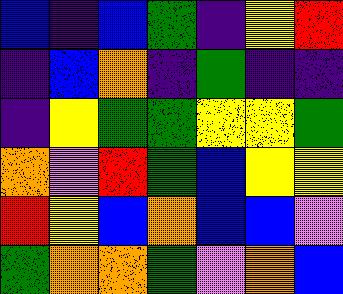[["blue", "indigo", "blue", "green", "indigo", "yellow", "red"], ["indigo", "blue", "orange", "indigo", "green", "indigo", "indigo"], ["indigo", "yellow", "green", "green", "yellow", "yellow", "green"], ["orange", "violet", "red", "green", "blue", "yellow", "yellow"], ["red", "yellow", "blue", "orange", "blue", "blue", "violet"], ["green", "orange", "orange", "green", "violet", "orange", "blue"]]